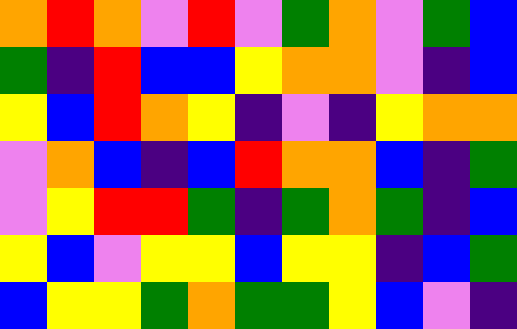[["orange", "red", "orange", "violet", "red", "violet", "green", "orange", "violet", "green", "blue"], ["green", "indigo", "red", "blue", "blue", "yellow", "orange", "orange", "violet", "indigo", "blue"], ["yellow", "blue", "red", "orange", "yellow", "indigo", "violet", "indigo", "yellow", "orange", "orange"], ["violet", "orange", "blue", "indigo", "blue", "red", "orange", "orange", "blue", "indigo", "green"], ["violet", "yellow", "red", "red", "green", "indigo", "green", "orange", "green", "indigo", "blue"], ["yellow", "blue", "violet", "yellow", "yellow", "blue", "yellow", "yellow", "indigo", "blue", "green"], ["blue", "yellow", "yellow", "green", "orange", "green", "green", "yellow", "blue", "violet", "indigo"]]